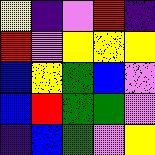[["yellow", "indigo", "violet", "red", "indigo"], ["red", "violet", "yellow", "yellow", "yellow"], ["blue", "yellow", "green", "blue", "violet"], ["blue", "red", "green", "green", "violet"], ["indigo", "blue", "green", "violet", "yellow"]]